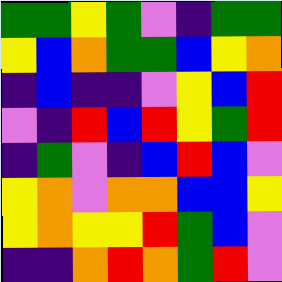[["green", "green", "yellow", "green", "violet", "indigo", "green", "green"], ["yellow", "blue", "orange", "green", "green", "blue", "yellow", "orange"], ["indigo", "blue", "indigo", "indigo", "violet", "yellow", "blue", "red"], ["violet", "indigo", "red", "blue", "red", "yellow", "green", "red"], ["indigo", "green", "violet", "indigo", "blue", "red", "blue", "violet"], ["yellow", "orange", "violet", "orange", "orange", "blue", "blue", "yellow"], ["yellow", "orange", "yellow", "yellow", "red", "green", "blue", "violet"], ["indigo", "indigo", "orange", "red", "orange", "green", "red", "violet"]]